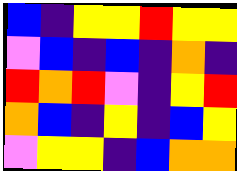[["blue", "indigo", "yellow", "yellow", "red", "yellow", "yellow"], ["violet", "blue", "indigo", "blue", "indigo", "orange", "indigo"], ["red", "orange", "red", "violet", "indigo", "yellow", "red"], ["orange", "blue", "indigo", "yellow", "indigo", "blue", "yellow"], ["violet", "yellow", "yellow", "indigo", "blue", "orange", "orange"]]